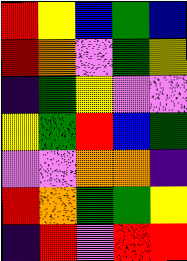[["red", "yellow", "blue", "green", "blue"], ["red", "orange", "violet", "green", "yellow"], ["indigo", "green", "yellow", "violet", "violet"], ["yellow", "green", "red", "blue", "green"], ["violet", "violet", "orange", "orange", "indigo"], ["red", "orange", "green", "green", "yellow"], ["indigo", "red", "violet", "red", "red"]]